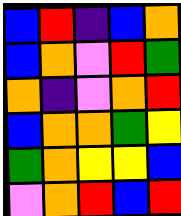[["blue", "red", "indigo", "blue", "orange"], ["blue", "orange", "violet", "red", "green"], ["orange", "indigo", "violet", "orange", "red"], ["blue", "orange", "orange", "green", "yellow"], ["green", "orange", "yellow", "yellow", "blue"], ["violet", "orange", "red", "blue", "red"]]